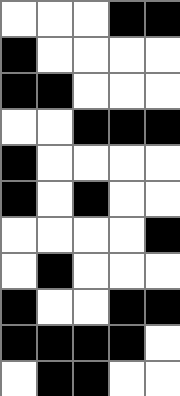[["white", "white", "white", "black", "black"], ["black", "white", "white", "white", "white"], ["black", "black", "white", "white", "white"], ["white", "white", "black", "black", "black"], ["black", "white", "white", "white", "white"], ["black", "white", "black", "white", "white"], ["white", "white", "white", "white", "black"], ["white", "black", "white", "white", "white"], ["black", "white", "white", "black", "black"], ["black", "black", "black", "black", "white"], ["white", "black", "black", "white", "white"]]